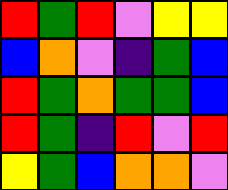[["red", "green", "red", "violet", "yellow", "yellow"], ["blue", "orange", "violet", "indigo", "green", "blue"], ["red", "green", "orange", "green", "green", "blue"], ["red", "green", "indigo", "red", "violet", "red"], ["yellow", "green", "blue", "orange", "orange", "violet"]]